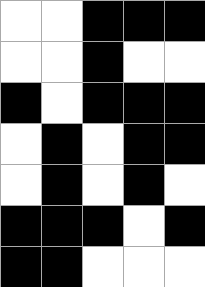[["white", "white", "black", "black", "black"], ["white", "white", "black", "white", "white"], ["black", "white", "black", "black", "black"], ["white", "black", "white", "black", "black"], ["white", "black", "white", "black", "white"], ["black", "black", "black", "white", "black"], ["black", "black", "white", "white", "white"]]